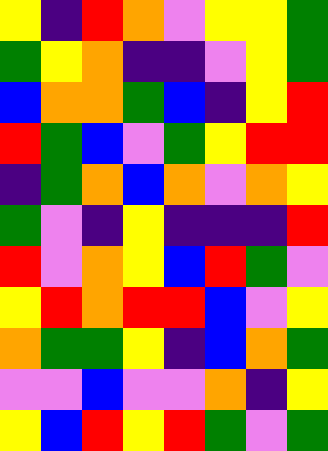[["yellow", "indigo", "red", "orange", "violet", "yellow", "yellow", "green"], ["green", "yellow", "orange", "indigo", "indigo", "violet", "yellow", "green"], ["blue", "orange", "orange", "green", "blue", "indigo", "yellow", "red"], ["red", "green", "blue", "violet", "green", "yellow", "red", "red"], ["indigo", "green", "orange", "blue", "orange", "violet", "orange", "yellow"], ["green", "violet", "indigo", "yellow", "indigo", "indigo", "indigo", "red"], ["red", "violet", "orange", "yellow", "blue", "red", "green", "violet"], ["yellow", "red", "orange", "red", "red", "blue", "violet", "yellow"], ["orange", "green", "green", "yellow", "indigo", "blue", "orange", "green"], ["violet", "violet", "blue", "violet", "violet", "orange", "indigo", "yellow"], ["yellow", "blue", "red", "yellow", "red", "green", "violet", "green"]]